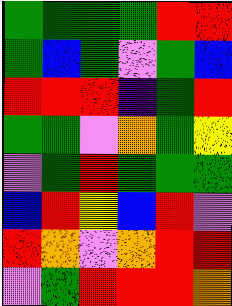[["green", "green", "green", "green", "red", "red"], ["green", "blue", "green", "violet", "green", "blue"], ["red", "red", "red", "indigo", "green", "red"], ["green", "green", "violet", "orange", "green", "yellow"], ["violet", "green", "red", "green", "green", "green"], ["blue", "red", "yellow", "blue", "red", "violet"], ["red", "orange", "violet", "orange", "red", "red"], ["violet", "green", "red", "red", "red", "orange"]]